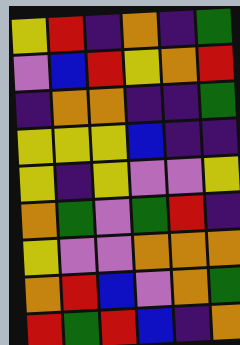[["yellow", "red", "indigo", "orange", "indigo", "green"], ["violet", "blue", "red", "yellow", "orange", "red"], ["indigo", "orange", "orange", "indigo", "indigo", "green"], ["yellow", "yellow", "yellow", "blue", "indigo", "indigo"], ["yellow", "indigo", "yellow", "violet", "violet", "yellow"], ["orange", "green", "violet", "green", "red", "indigo"], ["yellow", "violet", "violet", "orange", "orange", "orange"], ["orange", "red", "blue", "violet", "orange", "green"], ["red", "green", "red", "blue", "indigo", "orange"]]